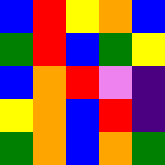[["blue", "red", "yellow", "orange", "blue"], ["green", "red", "blue", "green", "yellow"], ["blue", "orange", "red", "violet", "indigo"], ["yellow", "orange", "blue", "red", "indigo"], ["green", "orange", "blue", "orange", "green"]]